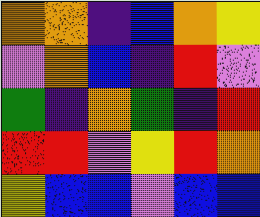[["orange", "orange", "indigo", "blue", "orange", "yellow"], ["violet", "orange", "blue", "indigo", "red", "violet"], ["green", "indigo", "orange", "green", "indigo", "red"], ["red", "red", "violet", "yellow", "red", "orange"], ["yellow", "blue", "blue", "violet", "blue", "blue"]]